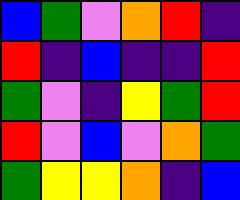[["blue", "green", "violet", "orange", "red", "indigo"], ["red", "indigo", "blue", "indigo", "indigo", "red"], ["green", "violet", "indigo", "yellow", "green", "red"], ["red", "violet", "blue", "violet", "orange", "green"], ["green", "yellow", "yellow", "orange", "indigo", "blue"]]